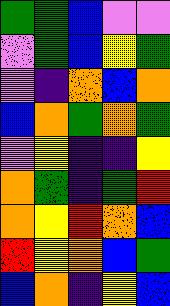[["green", "green", "blue", "violet", "violet"], ["violet", "green", "blue", "yellow", "green"], ["violet", "indigo", "orange", "blue", "orange"], ["blue", "orange", "green", "orange", "green"], ["violet", "yellow", "indigo", "indigo", "yellow"], ["orange", "green", "indigo", "green", "red"], ["orange", "yellow", "red", "orange", "blue"], ["red", "yellow", "orange", "blue", "green"], ["blue", "orange", "indigo", "yellow", "blue"]]